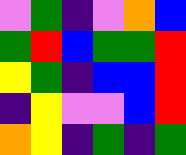[["violet", "green", "indigo", "violet", "orange", "blue"], ["green", "red", "blue", "green", "green", "red"], ["yellow", "green", "indigo", "blue", "blue", "red"], ["indigo", "yellow", "violet", "violet", "blue", "red"], ["orange", "yellow", "indigo", "green", "indigo", "green"]]